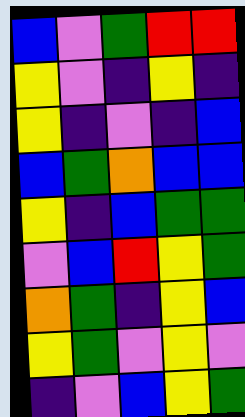[["blue", "violet", "green", "red", "red"], ["yellow", "violet", "indigo", "yellow", "indigo"], ["yellow", "indigo", "violet", "indigo", "blue"], ["blue", "green", "orange", "blue", "blue"], ["yellow", "indigo", "blue", "green", "green"], ["violet", "blue", "red", "yellow", "green"], ["orange", "green", "indigo", "yellow", "blue"], ["yellow", "green", "violet", "yellow", "violet"], ["indigo", "violet", "blue", "yellow", "green"]]